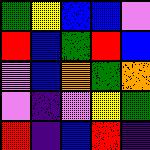[["green", "yellow", "blue", "blue", "violet"], ["red", "blue", "green", "red", "blue"], ["violet", "blue", "orange", "green", "orange"], ["violet", "indigo", "violet", "yellow", "green"], ["red", "indigo", "blue", "red", "indigo"]]